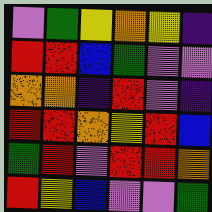[["violet", "green", "yellow", "orange", "yellow", "indigo"], ["red", "red", "blue", "green", "violet", "violet"], ["orange", "orange", "indigo", "red", "violet", "indigo"], ["red", "red", "orange", "yellow", "red", "blue"], ["green", "red", "violet", "red", "red", "orange"], ["red", "yellow", "blue", "violet", "violet", "green"]]